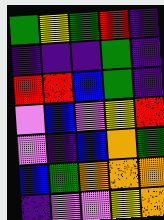[["green", "yellow", "green", "red", "indigo"], ["indigo", "indigo", "indigo", "green", "indigo"], ["red", "red", "blue", "green", "indigo"], ["violet", "blue", "violet", "yellow", "red"], ["violet", "indigo", "blue", "orange", "green"], ["blue", "green", "orange", "orange", "orange"], ["indigo", "violet", "violet", "yellow", "orange"]]